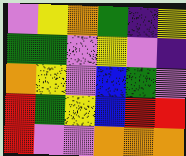[["violet", "yellow", "orange", "green", "indigo", "yellow"], ["green", "green", "violet", "yellow", "violet", "indigo"], ["orange", "yellow", "violet", "blue", "green", "violet"], ["red", "green", "yellow", "blue", "red", "red"], ["red", "violet", "violet", "orange", "orange", "orange"]]